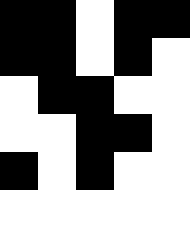[["black", "black", "white", "black", "black"], ["black", "black", "white", "black", "white"], ["white", "black", "black", "white", "white"], ["white", "white", "black", "black", "white"], ["black", "white", "black", "white", "white"], ["white", "white", "white", "white", "white"]]